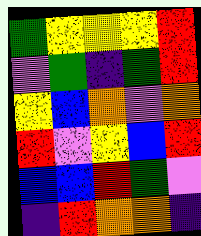[["green", "yellow", "yellow", "yellow", "red"], ["violet", "green", "indigo", "green", "red"], ["yellow", "blue", "orange", "violet", "orange"], ["red", "violet", "yellow", "blue", "red"], ["blue", "blue", "red", "green", "violet"], ["indigo", "red", "orange", "orange", "indigo"]]